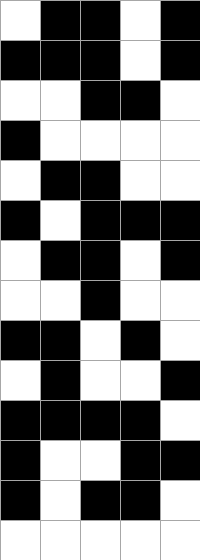[["white", "black", "black", "white", "black"], ["black", "black", "black", "white", "black"], ["white", "white", "black", "black", "white"], ["black", "white", "white", "white", "white"], ["white", "black", "black", "white", "white"], ["black", "white", "black", "black", "black"], ["white", "black", "black", "white", "black"], ["white", "white", "black", "white", "white"], ["black", "black", "white", "black", "white"], ["white", "black", "white", "white", "black"], ["black", "black", "black", "black", "white"], ["black", "white", "white", "black", "black"], ["black", "white", "black", "black", "white"], ["white", "white", "white", "white", "white"]]